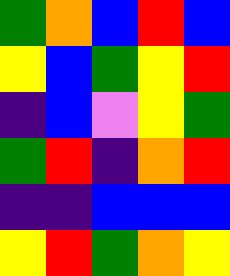[["green", "orange", "blue", "red", "blue"], ["yellow", "blue", "green", "yellow", "red"], ["indigo", "blue", "violet", "yellow", "green"], ["green", "red", "indigo", "orange", "red"], ["indigo", "indigo", "blue", "blue", "blue"], ["yellow", "red", "green", "orange", "yellow"]]